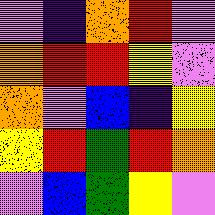[["violet", "indigo", "orange", "red", "violet"], ["orange", "red", "red", "yellow", "violet"], ["orange", "violet", "blue", "indigo", "yellow"], ["yellow", "red", "green", "red", "orange"], ["violet", "blue", "green", "yellow", "violet"]]